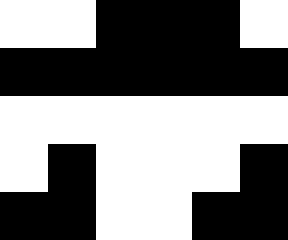[["white", "white", "black", "black", "black", "white"], ["black", "black", "black", "black", "black", "black"], ["white", "white", "white", "white", "white", "white"], ["white", "black", "white", "white", "white", "black"], ["black", "black", "white", "white", "black", "black"]]